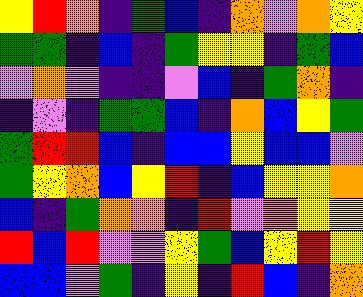[["yellow", "red", "orange", "indigo", "green", "blue", "indigo", "orange", "violet", "orange", "yellow"], ["green", "green", "indigo", "blue", "indigo", "green", "yellow", "yellow", "indigo", "green", "blue"], ["violet", "orange", "violet", "indigo", "indigo", "violet", "blue", "indigo", "green", "orange", "indigo"], ["indigo", "violet", "indigo", "green", "green", "blue", "indigo", "orange", "blue", "yellow", "green"], ["green", "red", "red", "blue", "indigo", "blue", "blue", "yellow", "blue", "blue", "violet"], ["green", "yellow", "orange", "blue", "yellow", "red", "indigo", "blue", "yellow", "yellow", "orange"], ["blue", "indigo", "green", "orange", "orange", "indigo", "red", "violet", "orange", "yellow", "yellow"], ["red", "blue", "red", "violet", "violet", "yellow", "green", "blue", "yellow", "red", "yellow"], ["blue", "blue", "violet", "green", "indigo", "yellow", "indigo", "red", "blue", "indigo", "orange"]]